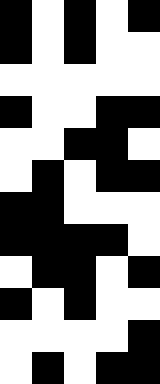[["black", "white", "black", "white", "black"], ["black", "white", "black", "white", "white"], ["white", "white", "white", "white", "white"], ["black", "white", "white", "black", "black"], ["white", "white", "black", "black", "white"], ["white", "black", "white", "black", "black"], ["black", "black", "white", "white", "white"], ["black", "black", "black", "black", "white"], ["white", "black", "black", "white", "black"], ["black", "white", "black", "white", "white"], ["white", "white", "white", "white", "black"], ["white", "black", "white", "black", "black"]]